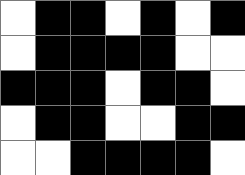[["white", "black", "black", "white", "black", "white", "black"], ["white", "black", "black", "black", "black", "white", "white"], ["black", "black", "black", "white", "black", "black", "white"], ["white", "black", "black", "white", "white", "black", "black"], ["white", "white", "black", "black", "black", "black", "white"]]